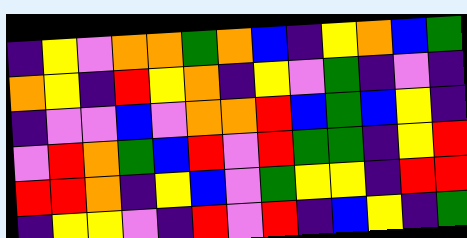[["indigo", "yellow", "violet", "orange", "orange", "green", "orange", "blue", "indigo", "yellow", "orange", "blue", "green"], ["orange", "yellow", "indigo", "red", "yellow", "orange", "indigo", "yellow", "violet", "green", "indigo", "violet", "indigo"], ["indigo", "violet", "violet", "blue", "violet", "orange", "orange", "red", "blue", "green", "blue", "yellow", "indigo"], ["violet", "red", "orange", "green", "blue", "red", "violet", "red", "green", "green", "indigo", "yellow", "red"], ["red", "red", "orange", "indigo", "yellow", "blue", "violet", "green", "yellow", "yellow", "indigo", "red", "red"], ["indigo", "yellow", "yellow", "violet", "indigo", "red", "violet", "red", "indigo", "blue", "yellow", "indigo", "green"]]